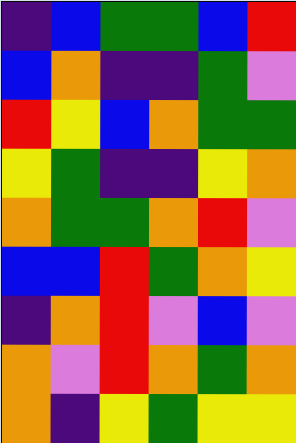[["indigo", "blue", "green", "green", "blue", "red"], ["blue", "orange", "indigo", "indigo", "green", "violet"], ["red", "yellow", "blue", "orange", "green", "green"], ["yellow", "green", "indigo", "indigo", "yellow", "orange"], ["orange", "green", "green", "orange", "red", "violet"], ["blue", "blue", "red", "green", "orange", "yellow"], ["indigo", "orange", "red", "violet", "blue", "violet"], ["orange", "violet", "red", "orange", "green", "orange"], ["orange", "indigo", "yellow", "green", "yellow", "yellow"]]